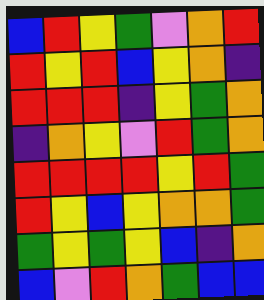[["blue", "red", "yellow", "green", "violet", "orange", "red"], ["red", "yellow", "red", "blue", "yellow", "orange", "indigo"], ["red", "red", "red", "indigo", "yellow", "green", "orange"], ["indigo", "orange", "yellow", "violet", "red", "green", "orange"], ["red", "red", "red", "red", "yellow", "red", "green"], ["red", "yellow", "blue", "yellow", "orange", "orange", "green"], ["green", "yellow", "green", "yellow", "blue", "indigo", "orange"], ["blue", "violet", "red", "orange", "green", "blue", "blue"]]